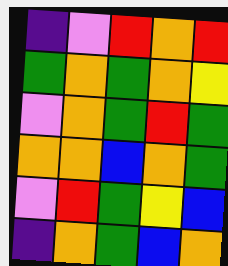[["indigo", "violet", "red", "orange", "red"], ["green", "orange", "green", "orange", "yellow"], ["violet", "orange", "green", "red", "green"], ["orange", "orange", "blue", "orange", "green"], ["violet", "red", "green", "yellow", "blue"], ["indigo", "orange", "green", "blue", "orange"]]